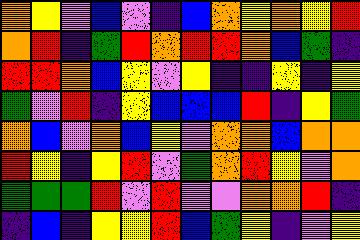[["orange", "yellow", "violet", "blue", "violet", "indigo", "blue", "orange", "yellow", "orange", "yellow", "red"], ["orange", "red", "indigo", "green", "red", "orange", "red", "red", "orange", "blue", "green", "indigo"], ["red", "red", "orange", "blue", "yellow", "violet", "yellow", "indigo", "indigo", "yellow", "indigo", "yellow"], ["green", "violet", "red", "indigo", "yellow", "blue", "blue", "blue", "red", "indigo", "yellow", "green"], ["orange", "blue", "violet", "orange", "blue", "yellow", "violet", "orange", "orange", "blue", "orange", "orange"], ["red", "yellow", "indigo", "yellow", "red", "violet", "green", "orange", "red", "yellow", "violet", "orange"], ["green", "green", "green", "red", "violet", "red", "violet", "violet", "orange", "orange", "red", "indigo"], ["indigo", "blue", "indigo", "yellow", "yellow", "red", "blue", "green", "yellow", "indigo", "violet", "yellow"]]